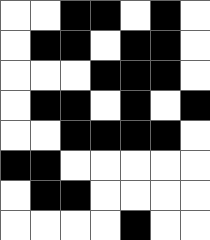[["white", "white", "black", "black", "white", "black", "white"], ["white", "black", "black", "white", "black", "black", "white"], ["white", "white", "white", "black", "black", "black", "white"], ["white", "black", "black", "white", "black", "white", "black"], ["white", "white", "black", "black", "black", "black", "white"], ["black", "black", "white", "white", "white", "white", "white"], ["white", "black", "black", "white", "white", "white", "white"], ["white", "white", "white", "white", "black", "white", "white"]]